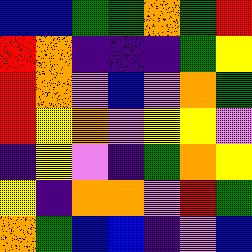[["blue", "blue", "green", "green", "orange", "green", "red"], ["red", "orange", "indigo", "indigo", "indigo", "green", "yellow"], ["red", "orange", "violet", "blue", "violet", "orange", "green"], ["red", "yellow", "orange", "violet", "yellow", "yellow", "violet"], ["indigo", "yellow", "violet", "indigo", "green", "orange", "yellow"], ["yellow", "indigo", "orange", "orange", "violet", "red", "green"], ["orange", "green", "blue", "blue", "indigo", "violet", "blue"]]